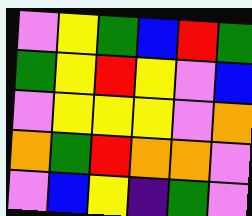[["violet", "yellow", "green", "blue", "red", "green"], ["green", "yellow", "red", "yellow", "violet", "blue"], ["violet", "yellow", "yellow", "yellow", "violet", "orange"], ["orange", "green", "red", "orange", "orange", "violet"], ["violet", "blue", "yellow", "indigo", "green", "violet"]]